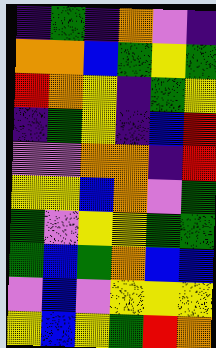[["indigo", "green", "indigo", "orange", "violet", "indigo"], ["orange", "orange", "blue", "green", "yellow", "green"], ["red", "orange", "yellow", "indigo", "green", "yellow"], ["indigo", "green", "yellow", "indigo", "blue", "red"], ["violet", "violet", "orange", "orange", "indigo", "red"], ["yellow", "yellow", "blue", "orange", "violet", "green"], ["green", "violet", "yellow", "yellow", "green", "green"], ["green", "blue", "green", "orange", "blue", "blue"], ["violet", "blue", "violet", "yellow", "yellow", "yellow"], ["yellow", "blue", "yellow", "green", "red", "orange"]]